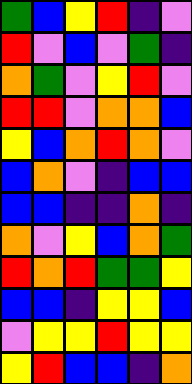[["green", "blue", "yellow", "red", "indigo", "violet"], ["red", "violet", "blue", "violet", "green", "indigo"], ["orange", "green", "violet", "yellow", "red", "violet"], ["red", "red", "violet", "orange", "orange", "blue"], ["yellow", "blue", "orange", "red", "orange", "violet"], ["blue", "orange", "violet", "indigo", "blue", "blue"], ["blue", "blue", "indigo", "indigo", "orange", "indigo"], ["orange", "violet", "yellow", "blue", "orange", "green"], ["red", "orange", "red", "green", "green", "yellow"], ["blue", "blue", "indigo", "yellow", "yellow", "blue"], ["violet", "yellow", "yellow", "red", "yellow", "yellow"], ["yellow", "red", "blue", "blue", "indigo", "orange"]]